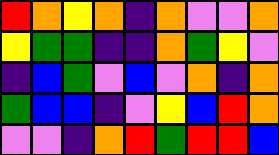[["red", "orange", "yellow", "orange", "indigo", "orange", "violet", "violet", "orange"], ["yellow", "green", "green", "indigo", "indigo", "orange", "green", "yellow", "violet"], ["indigo", "blue", "green", "violet", "blue", "violet", "orange", "indigo", "orange"], ["green", "blue", "blue", "indigo", "violet", "yellow", "blue", "red", "orange"], ["violet", "violet", "indigo", "orange", "red", "green", "red", "red", "blue"]]